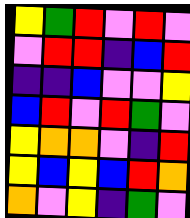[["yellow", "green", "red", "violet", "red", "violet"], ["violet", "red", "red", "indigo", "blue", "red"], ["indigo", "indigo", "blue", "violet", "violet", "yellow"], ["blue", "red", "violet", "red", "green", "violet"], ["yellow", "orange", "orange", "violet", "indigo", "red"], ["yellow", "blue", "yellow", "blue", "red", "orange"], ["orange", "violet", "yellow", "indigo", "green", "violet"]]